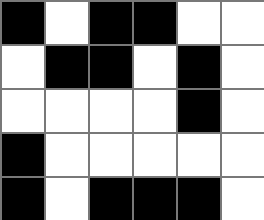[["black", "white", "black", "black", "white", "white"], ["white", "black", "black", "white", "black", "white"], ["white", "white", "white", "white", "black", "white"], ["black", "white", "white", "white", "white", "white"], ["black", "white", "black", "black", "black", "white"]]